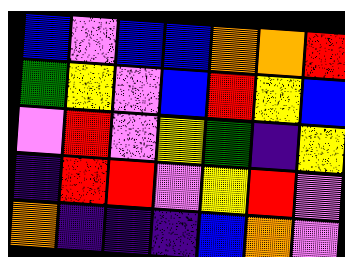[["blue", "violet", "blue", "blue", "orange", "orange", "red"], ["green", "yellow", "violet", "blue", "red", "yellow", "blue"], ["violet", "red", "violet", "yellow", "green", "indigo", "yellow"], ["indigo", "red", "red", "violet", "yellow", "red", "violet"], ["orange", "indigo", "indigo", "indigo", "blue", "orange", "violet"]]